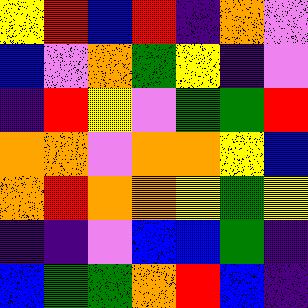[["yellow", "red", "blue", "red", "indigo", "orange", "violet"], ["blue", "violet", "orange", "green", "yellow", "indigo", "violet"], ["indigo", "red", "yellow", "violet", "green", "green", "red"], ["orange", "orange", "violet", "orange", "orange", "yellow", "blue"], ["orange", "red", "orange", "orange", "yellow", "green", "yellow"], ["indigo", "indigo", "violet", "blue", "blue", "green", "indigo"], ["blue", "green", "green", "orange", "red", "blue", "indigo"]]